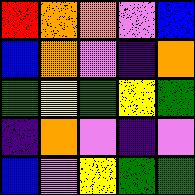[["red", "orange", "orange", "violet", "blue"], ["blue", "orange", "violet", "indigo", "orange"], ["green", "yellow", "green", "yellow", "green"], ["indigo", "orange", "violet", "indigo", "violet"], ["blue", "violet", "yellow", "green", "green"]]